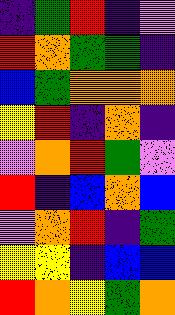[["indigo", "green", "red", "indigo", "violet"], ["red", "orange", "green", "green", "indigo"], ["blue", "green", "orange", "orange", "orange"], ["yellow", "red", "indigo", "orange", "indigo"], ["violet", "orange", "red", "green", "violet"], ["red", "indigo", "blue", "orange", "blue"], ["violet", "orange", "red", "indigo", "green"], ["yellow", "yellow", "indigo", "blue", "blue"], ["red", "orange", "yellow", "green", "orange"]]